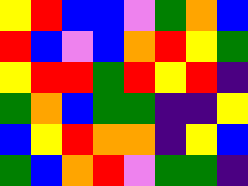[["yellow", "red", "blue", "blue", "violet", "green", "orange", "blue"], ["red", "blue", "violet", "blue", "orange", "red", "yellow", "green"], ["yellow", "red", "red", "green", "red", "yellow", "red", "indigo"], ["green", "orange", "blue", "green", "green", "indigo", "indigo", "yellow"], ["blue", "yellow", "red", "orange", "orange", "indigo", "yellow", "blue"], ["green", "blue", "orange", "red", "violet", "green", "green", "indigo"]]